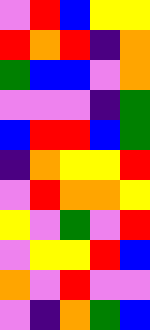[["violet", "red", "blue", "yellow", "yellow"], ["red", "orange", "red", "indigo", "orange"], ["green", "blue", "blue", "violet", "orange"], ["violet", "violet", "violet", "indigo", "green"], ["blue", "red", "red", "blue", "green"], ["indigo", "orange", "yellow", "yellow", "red"], ["violet", "red", "orange", "orange", "yellow"], ["yellow", "violet", "green", "violet", "red"], ["violet", "yellow", "yellow", "red", "blue"], ["orange", "violet", "red", "violet", "violet"], ["violet", "indigo", "orange", "green", "blue"]]